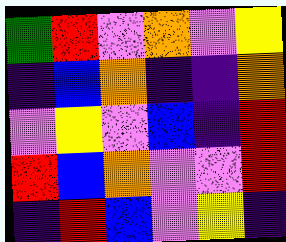[["green", "red", "violet", "orange", "violet", "yellow"], ["indigo", "blue", "orange", "indigo", "indigo", "orange"], ["violet", "yellow", "violet", "blue", "indigo", "red"], ["red", "blue", "orange", "violet", "violet", "red"], ["indigo", "red", "blue", "violet", "yellow", "indigo"]]